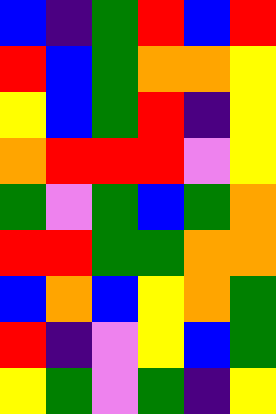[["blue", "indigo", "green", "red", "blue", "red"], ["red", "blue", "green", "orange", "orange", "yellow"], ["yellow", "blue", "green", "red", "indigo", "yellow"], ["orange", "red", "red", "red", "violet", "yellow"], ["green", "violet", "green", "blue", "green", "orange"], ["red", "red", "green", "green", "orange", "orange"], ["blue", "orange", "blue", "yellow", "orange", "green"], ["red", "indigo", "violet", "yellow", "blue", "green"], ["yellow", "green", "violet", "green", "indigo", "yellow"]]